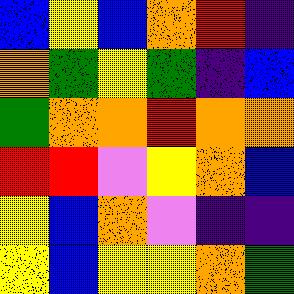[["blue", "yellow", "blue", "orange", "red", "indigo"], ["orange", "green", "yellow", "green", "indigo", "blue"], ["green", "orange", "orange", "red", "orange", "orange"], ["red", "red", "violet", "yellow", "orange", "blue"], ["yellow", "blue", "orange", "violet", "indigo", "indigo"], ["yellow", "blue", "yellow", "yellow", "orange", "green"]]